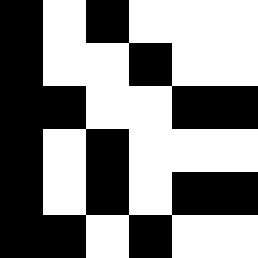[["black", "white", "black", "white", "white", "white"], ["black", "white", "white", "black", "white", "white"], ["black", "black", "white", "white", "black", "black"], ["black", "white", "black", "white", "white", "white"], ["black", "white", "black", "white", "black", "black"], ["black", "black", "white", "black", "white", "white"]]